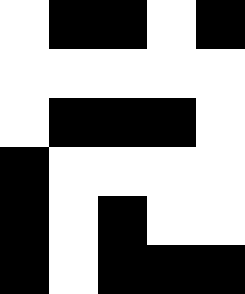[["white", "black", "black", "white", "black"], ["white", "white", "white", "white", "white"], ["white", "black", "black", "black", "white"], ["black", "white", "white", "white", "white"], ["black", "white", "black", "white", "white"], ["black", "white", "black", "black", "black"]]